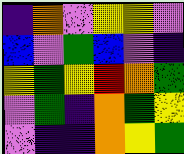[["indigo", "orange", "violet", "yellow", "yellow", "violet"], ["blue", "violet", "green", "blue", "violet", "indigo"], ["yellow", "green", "yellow", "red", "orange", "green"], ["violet", "green", "indigo", "orange", "green", "yellow"], ["violet", "indigo", "indigo", "orange", "yellow", "green"]]